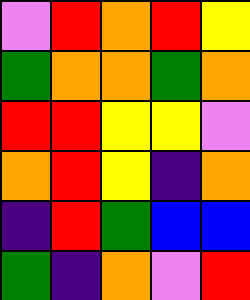[["violet", "red", "orange", "red", "yellow"], ["green", "orange", "orange", "green", "orange"], ["red", "red", "yellow", "yellow", "violet"], ["orange", "red", "yellow", "indigo", "orange"], ["indigo", "red", "green", "blue", "blue"], ["green", "indigo", "orange", "violet", "red"]]